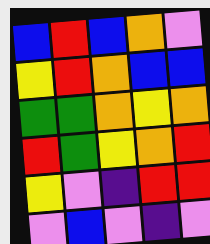[["blue", "red", "blue", "orange", "violet"], ["yellow", "red", "orange", "blue", "blue"], ["green", "green", "orange", "yellow", "orange"], ["red", "green", "yellow", "orange", "red"], ["yellow", "violet", "indigo", "red", "red"], ["violet", "blue", "violet", "indigo", "violet"]]